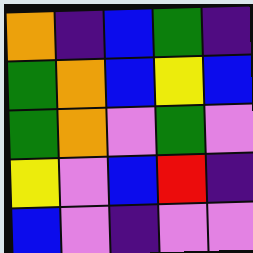[["orange", "indigo", "blue", "green", "indigo"], ["green", "orange", "blue", "yellow", "blue"], ["green", "orange", "violet", "green", "violet"], ["yellow", "violet", "blue", "red", "indigo"], ["blue", "violet", "indigo", "violet", "violet"]]